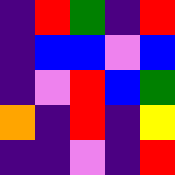[["indigo", "red", "green", "indigo", "red"], ["indigo", "blue", "blue", "violet", "blue"], ["indigo", "violet", "red", "blue", "green"], ["orange", "indigo", "red", "indigo", "yellow"], ["indigo", "indigo", "violet", "indigo", "red"]]